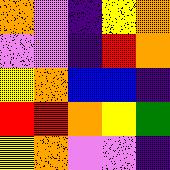[["orange", "violet", "indigo", "yellow", "orange"], ["violet", "violet", "indigo", "red", "orange"], ["yellow", "orange", "blue", "blue", "indigo"], ["red", "red", "orange", "yellow", "green"], ["yellow", "orange", "violet", "violet", "indigo"]]